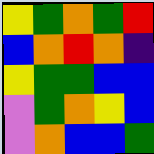[["yellow", "green", "orange", "green", "red"], ["blue", "orange", "red", "orange", "indigo"], ["yellow", "green", "green", "blue", "blue"], ["violet", "green", "orange", "yellow", "blue"], ["violet", "orange", "blue", "blue", "green"]]